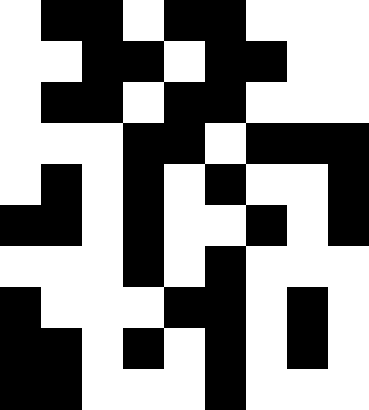[["white", "black", "black", "white", "black", "black", "white", "white", "white"], ["white", "white", "black", "black", "white", "black", "black", "white", "white"], ["white", "black", "black", "white", "black", "black", "white", "white", "white"], ["white", "white", "white", "black", "black", "white", "black", "black", "black"], ["white", "black", "white", "black", "white", "black", "white", "white", "black"], ["black", "black", "white", "black", "white", "white", "black", "white", "black"], ["white", "white", "white", "black", "white", "black", "white", "white", "white"], ["black", "white", "white", "white", "black", "black", "white", "black", "white"], ["black", "black", "white", "black", "white", "black", "white", "black", "white"], ["black", "black", "white", "white", "white", "black", "white", "white", "white"]]